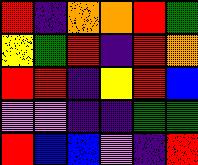[["red", "indigo", "orange", "orange", "red", "green"], ["yellow", "green", "red", "indigo", "red", "orange"], ["red", "red", "indigo", "yellow", "red", "blue"], ["violet", "violet", "indigo", "indigo", "green", "green"], ["red", "blue", "blue", "violet", "indigo", "red"]]